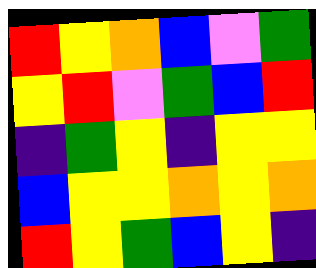[["red", "yellow", "orange", "blue", "violet", "green"], ["yellow", "red", "violet", "green", "blue", "red"], ["indigo", "green", "yellow", "indigo", "yellow", "yellow"], ["blue", "yellow", "yellow", "orange", "yellow", "orange"], ["red", "yellow", "green", "blue", "yellow", "indigo"]]